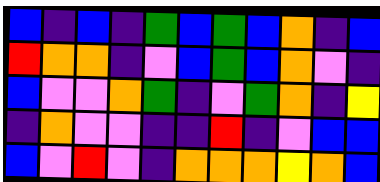[["blue", "indigo", "blue", "indigo", "green", "blue", "green", "blue", "orange", "indigo", "blue"], ["red", "orange", "orange", "indigo", "violet", "blue", "green", "blue", "orange", "violet", "indigo"], ["blue", "violet", "violet", "orange", "green", "indigo", "violet", "green", "orange", "indigo", "yellow"], ["indigo", "orange", "violet", "violet", "indigo", "indigo", "red", "indigo", "violet", "blue", "blue"], ["blue", "violet", "red", "violet", "indigo", "orange", "orange", "orange", "yellow", "orange", "blue"]]